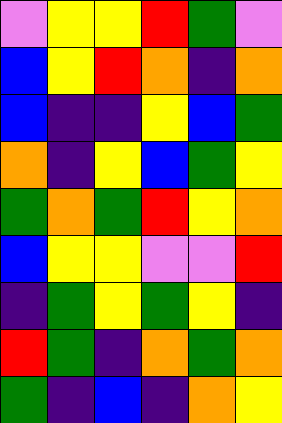[["violet", "yellow", "yellow", "red", "green", "violet"], ["blue", "yellow", "red", "orange", "indigo", "orange"], ["blue", "indigo", "indigo", "yellow", "blue", "green"], ["orange", "indigo", "yellow", "blue", "green", "yellow"], ["green", "orange", "green", "red", "yellow", "orange"], ["blue", "yellow", "yellow", "violet", "violet", "red"], ["indigo", "green", "yellow", "green", "yellow", "indigo"], ["red", "green", "indigo", "orange", "green", "orange"], ["green", "indigo", "blue", "indigo", "orange", "yellow"]]